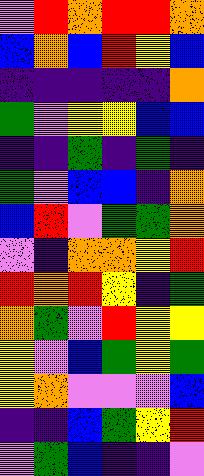[["violet", "red", "orange", "red", "red", "orange"], ["blue", "orange", "blue", "red", "yellow", "blue"], ["indigo", "indigo", "indigo", "indigo", "indigo", "orange"], ["green", "violet", "yellow", "yellow", "blue", "blue"], ["indigo", "indigo", "green", "indigo", "green", "indigo"], ["green", "violet", "blue", "blue", "indigo", "orange"], ["blue", "red", "violet", "green", "green", "orange"], ["violet", "indigo", "orange", "orange", "yellow", "red"], ["red", "orange", "red", "yellow", "indigo", "green"], ["orange", "green", "violet", "red", "yellow", "yellow"], ["yellow", "violet", "blue", "green", "yellow", "green"], ["yellow", "orange", "violet", "violet", "violet", "blue"], ["indigo", "indigo", "blue", "green", "yellow", "red"], ["violet", "green", "blue", "indigo", "indigo", "violet"]]